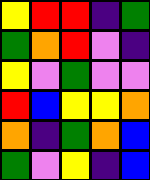[["yellow", "red", "red", "indigo", "green"], ["green", "orange", "red", "violet", "indigo"], ["yellow", "violet", "green", "violet", "violet"], ["red", "blue", "yellow", "yellow", "orange"], ["orange", "indigo", "green", "orange", "blue"], ["green", "violet", "yellow", "indigo", "blue"]]